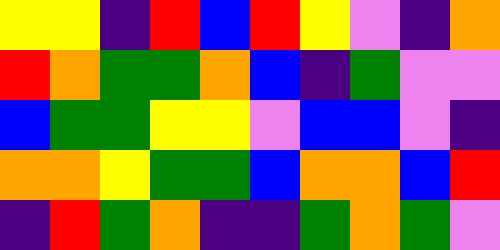[["yellow", "yellow", "indigo", "red", "blue", "red", "yellow", "violet", "indigo", "orange"], ["red", "orange", "green", "green", "orange", "blue", "indigo", "green", "violet", "violet"], ["blue", "green", "green", "yellow", "yellow", "violet", "blue", "blue", "violet", "indigo"], ["orange", "orange", "yellow", "green", "green", "blue", "orange", "orange", "blue", "red"], ["indigo", "red", "green", "orange", "indigo", "indigo", "green", "orange", "green", "violet"]]